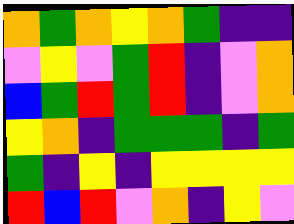[["orange", "green", "orange", "yellow", "orange", "green", "indigo", "indigo"], ["violet", "yellow", "violet", "green", "red", "indigo", "violet", "orange"], ["blue", "green", "red", "green", "red", "indigo", "violet", "orange"], ["yellow", "orange", "indigo", "green", "green", "green", "indigo", "green"], ["green", "indigo", "yellow", "indigo", "yellow", "yellow", "yellow", "yellow"], ["red", "blue", "red", "violet", "orange", "indigo", "yellow", "violet"]]